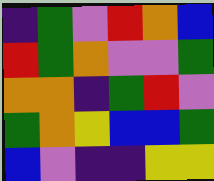[["indigo", "green", "violet", "red", "orange", "blue"], ["red", "green", "orange", "violet", "violet", "green"], ["orange", "orange", "indigo", "green", "red", "violet"], ["green", "orange", "yellow", "blue", "blue", "green"], ["blue", "violet", "indigo", "indigo", "yellow", "yellow"]]